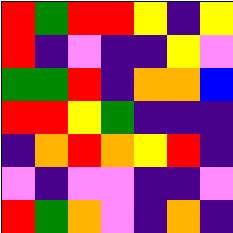[["red", "green", "red", "red", "yellow", "indigo", "yellow"], ["red", "indigo", "violet", "indigo", "indigo", "yellow", "violet"], ["green", "green", "red", "indigo", "orange", "orange", "blue"], ["red", "red", "yellow", "green", "indigo", "indigo", "indigo"], ["indigo", "orange", "red", "orange", "yellow", "red", "indigo"], ["violet", "indigo", "violet", "violet", "indigo", "indigo", "violet"], ["red", "green", "orange", "violet", "indigo", "orange", "indigo"]]